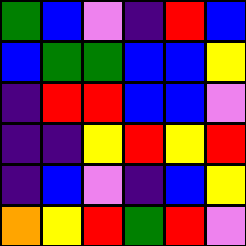[["green", "blue", "violet", "indigo", "red", "blue"], ["blue", "green", "green", "blue", "blue", "yellow"], ["indigo", "red", "red", "blue", "blue", "violet"], ["indigo", "indigo", "yellow", "red", "yellow", "red"], ["indigo", "blue", "violet", "indigo", "blue", "yellow"], ["orange", "yellow", "red", "green", "red", "violet"]]